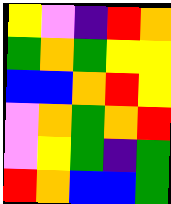[["yellow", "violet", "indigo", "red", "orange"], ["green", "orange", "green", "yellow", "yellow"], ["blue", "blue", "orange", "red", "yellow"], ["violet", "orange", "green", "orange", "red"], ["violet", "yellow", "green", "indigo", "green"], ["red", "orange", "blue", "blue", "green"]]